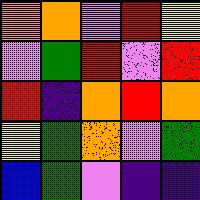[["orange", "orange", "violet", "red", "yellow"], ["violet", "green", "red", "violet", "red"], ["red", "indigo", "orange", "red", "orange"], ["yellow", "green", "orange", "violet", "green"], ["blue", "green", "violet", "indigo", "indigo"]]